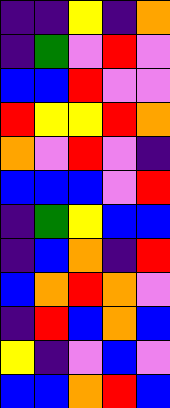[["indigo", "indigo", "yellow", "indigo", "orange"], ["indigo", "green", "violet", "red", "violet"], ["blue", "blue", "red", "violet", "violet"], ["red", "yellow", "yellow", "red", "orange"], ["orange", "violet", "red", "violet", "indigo"], ["blue", "blue", "blue", "violet", "red"], ["indigo", "green", "yellow", "blue", "blue"], ["indigo", "blue", "orange", "indigo", "red"], ["blue", "orange", "red", "orange", "violet"], ["indigo", "red", "blue", "orange", "blue"], ["yellow", "indigo", "violet", "blue", "violet"], ["blue", "blue", "orange", "red", "blue"]]